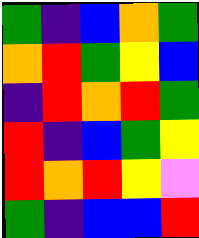[["green", "indigo", "blue", "orange", "green"], ["orange", "red", "green", "yellow", "blue"], ["indigo", "red", "orange", "red", "green"], ["red", "indigo", "blue", "green", "yellow"], ["red", "orange", "red", "yellow", "violet"], ["green", "indigo", "blue", "blue", "red"]]